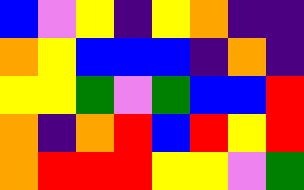[["blue", "violet", "yellow", "indigo", "yellow", "orange", "indigo", "indigo"], ["orange", "yellow", "blue", "blue", "blue", "indigo", "orange", "indigo"], ["yellow", "yellow", "green", "violet", "green", "blue", "blue", "red"], ["orange", "indigo", "orange", "red", "blue", "red", "yellow", "red"], ["orange", "red", "red", "red", "yellow", "yellow", "violet", "green"]]